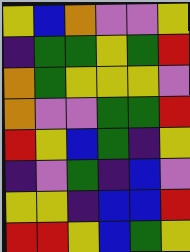[["yellow", "blue", "orange", "violet", "violet", "yellow"], ["indigo", "green", "green", "yellow", "green", "red"], ["orange", "green", "yellow", "yellow", "yellow", "violet"], ["orange", "violet", "violet", "green", "green", "red"], ["red", "yellow", "blue", "green", "indigo", "yellow"], ["indigo", "violet", "green", "indigo", "blue", "violet"], ["yellow", "yellow", "indigo", "blue", "blue", "red"], ["red", "red", "yellow", "blue", "green", "yellow"]]